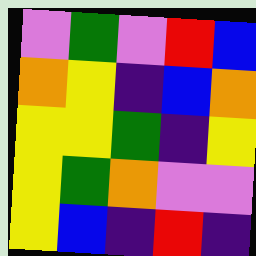[["violet", "green", "violet", "red", "blue"], ["orange", "yellow", "indigo", "blue", "orange"], ["yellow", "yellow", "green", "indigo", "yellow"], ["yellow", "green", "orange", "violet", "violet"], ["yellow", "blue", "indigo", "red", "indigo"]]